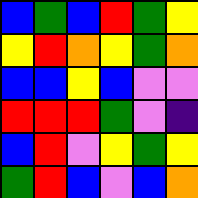[["blue", "green", "blue", "red", "green", "yellow"], ["yellow", "red", "orange", "yellow", "green", "orange"], ["blue", "blue", "yellow", "blue", "violet", "violet"], ["red", "red", "red", "green", "violet", "indigo"], ["blue", "red", "violet", "yellow", "green", "yellow"], ["green", "red", "blue", "violet", "blue", "orange"]]